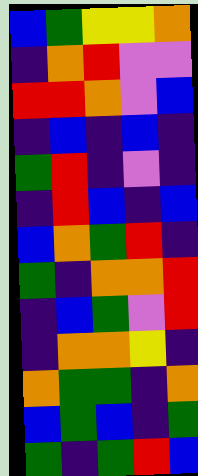[["blue", "green", "yellow", "yellow", "orange"], ["indigo", "orange", "red", "violet", "violet"], ["red", "red", "orange", "violet", "blue"], ["indigo", "blue", "indigo", "blue", "indigo"], ["green", "red", "indigo", "violet", "indigo"], ["indigo", "red", "blue", "indigo", "blue"], ["blue", "orange", "green", "red", "indigo"], ["green", "indigo", "orange", "orange", "red"], ["indigo", "blue", "green", "violet", "red"], ["indigo", "orange", "orange", "yellow", "indigo"], ["orange", "green", "green", "indigo", "orange"], ["blue", "green", "blue", "indigo", "green"], ["green", "indigo", "green", "red", "blue"]]